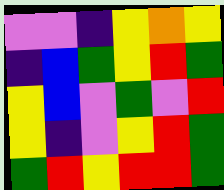[["violet", "violet", "indigo", "yellow", "orange", "yellow"], ["indigo", "blue", "green", "yellow", "red", "green"], ["yellow", "blue", "violet", "green", "violet", "red"], ["yellow", "indigo", "violet", "yellow", "red", "green"], ["green", "red", "yellow", "red", "red", "green"]]